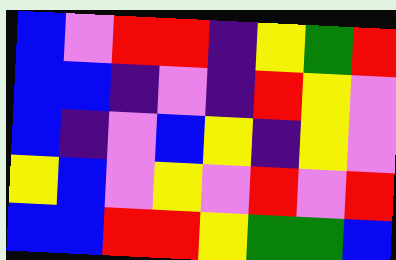[["blue", "violet", "red", "red", "indigo", "yellow", "green", "red"], ["blue", "blue", "indigo", "violet", "indigo", "red", "yellow", "violet"], ["blue", "indigo", "violet", "blue", "yellow", "indigo", "yellow", "violet"], ["yellow", "blue", "violet", "yellow", "violet", "red", "violet", "red"], ["blue", "blue", "red", "red", "yellow", "green", "green", "blue"]]